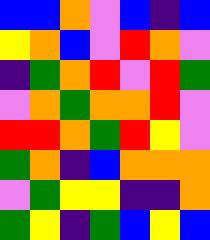[["blue", "blue", "orange", "violet", "blue", "indigo", "blue"], ["yellow", "orange", "blue", "violet", "red", "orange", "violet"], ["indigo", "green", "orange", "red", "violet", "red", "green"], ["violet", "orange", "green", "orange", "orange", "red", "violet"], ["red", "red", "orange", "green", "red", "yellow", "violet"], ["green", "orange", "indigo", "blue", "orange", "orange", "orange"], ["violet", "green", "yellow", "yellow", "indigo", "indigo", "orange"], ["green", "yellow", "indigo", "green", "blue", "yellow", "blue"]]